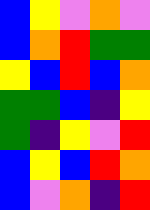[["blue", "yellow", "violet", "orange", "violet"], ["blue", "orange", "red", "green", "green"], ["yellow", "blue", "red", "blue", "orange"], ["green", "green", "blue", "indigo", "yellow"], ["green", "indigo", "yellow", "violet", "red"], ["blue", "yellow", "blue", "red", "orange"], ["blue", "violet", "orange", "indigo", "red"]]